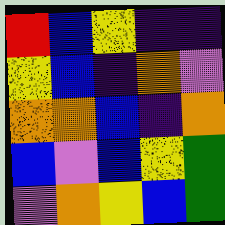[["red", "blue", "yellow", "indigo", "indigo"], ["yellow", "blue", "indigo", "orange", "violet"], ["orange", "orange", "blue", "indigo", "orange"], ["blue", "violet", "blue", "yellow", "green"], ["violet", "orange", "yellow", "blue", "green"]]